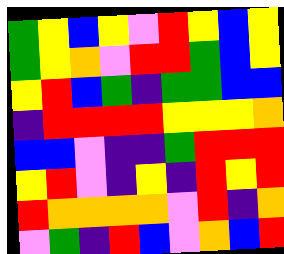[["green", "yellow", "blue", "yellow", "violet", "red", "yellow", "blue", "yellow"], ["green", "yellow", "orange", "violet", "red", "red", "green", "blue", "yellow"], ["yellow", "red", "blue", "green", "indigo", "green", "green", "blue", "blue"], ["indigo", "red", "red", "red", "red", "yellow", "yellow", "yellow", "orange"], ["blue", "blue", "violet", "indigo", "indigo", "green", "red", "red", "red"], ["yellow", "red", "violet", "indigo", "yellow", "indigo", "red", "yellow", "red"], ["red", "orange", "orange", "orange", "orange", "violet", "red", "indigo", "orange"], ["violet", "green", "indigo", "red", "blue", "violet", "orange", "blue", "red"]]